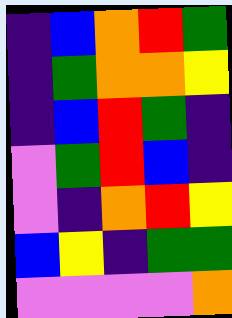[["indigo", "blue", "orange", "red", "green"], ["indigo", "green", "orange", "orange", "yellow"], ["indigo", "blue", "red", "green", "indigo"], ["violet", "green", "red", "blue", "indigo"], ["violet", "indigo", "orange", "red", "yellow"], ["blue", "yellow", "indigo", "green", "green"], ["violet", "violet", "violet", "violet", "orange"]]